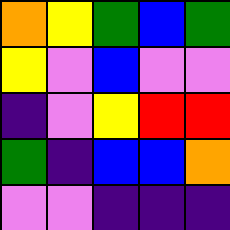[["orange", "yellow", "green", "blue", "green"], ["yellow", "violet", "blue", "violet", "violet"], ["indigo", "violet", "yellow", "red", "red"], ["green", "indigo", "blue", "blue", "orange"], ["violet", "violet", "indigo", "indigo", "indigo"]]